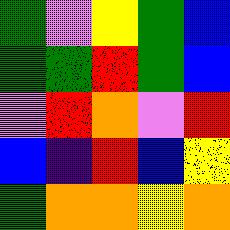[["green", "violet", "yellow", "green", "blue"], ["green", "green", "red", "green", "blue"], ["violet", "red", "orange", "violet", "red"], ["blue", "indigo", "red", "blue", "yellow"], ["green", "orange", "orange", "yellow", "orange"]]